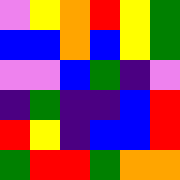[["violet", "yellow", "orange", "red", "yellow", "green"], ["blue", "blue", "orange", "blue", "yellow", "green"], ["violet", "violet", "blue", "green", "indigo", "violet"], ["indigo", "green", "indigo", "indigo", "blue", "red"], ["red", "yellow", "indigo", "blue", "blue", "red"], ["green", "red", "red", "green", "orange", "orange"]]